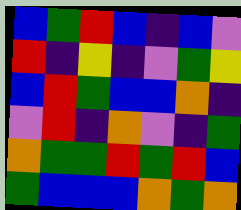[["blue", "green", "red", "blue", "indigo", "blue", "violet"], ["red", "indigo", "yellow", "indigo", "violet", "green", "yellow"], ["blue", "red", "green", "blue", "blue", "orange", "indigo"], ["violet", "red", "indigo", "orange", "violet", "indigo", "green"], ["orange", "green", "green", "red", "green", "red", "blue"], ["green", "blue", "blue", "blue", "orange", "green", "orange"]]